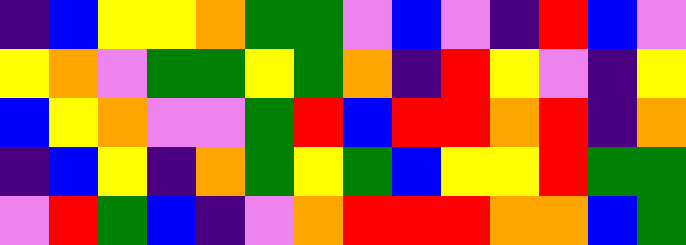[["indigo", "blue", "yellow", "yellow", "orange", "green", "green", "violet", "blue", "violet", "indigo", "red", "blue", "violet"], ["yellow", "orange", "violet", "green", "green", "yellow", "green", "orange", "indigo", "red", "yellow", "violet", "indigo", "yellow"], ["blue", "yellow", "orange", "violet", "violet", "green", "red", "blue", "red", "red", "orange", "red", "indigo", "orange"], ["indigo", "blue", "yellow", "indigo", "orange", "green", "yellow", "green", "blue", "yellow", "yellow", "red", "green", "green"], ["violet", "red", "green", "blue", "indigo", "violet", "orange", "red", "red", "red", "orange", "orange", "blue", "green"]]